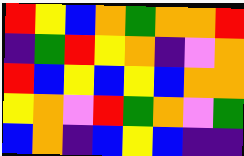[["red", "yellow", "blue", "orange", "green", "orange", "orange", "red"], ["indigo", "green", "red", "yellow", "orange", "indigo", "violet", "orange"], ["red", "blue", "yellow", "blue", "yellow", "blue", "orange", "orange"], ["yellow", "orange", "violet", "red", "green", "orange", "violet", "green"], ["blue", "orange", "indigo", "blue", "yellow", "blue", "indigo", "indigo"]]